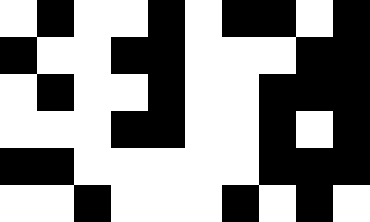[["white", "black", "white", "white", "black", "white", "black", "black", "white", "black"], ["black", "white", "white", "black", "black", "white", "white", "white", "black", "black"], ["white", "black", "white", "white", "black", "white", "white", "black", "black", "black"], ["white", "white", "white", "black", "black", "white", "white", "black", "white", "black"], ["black", "black", "white", "white", "white", "white", "white", "black", "black", "black"], ["white", "white", "black", "white", "white", "white", "black", "white", "black", "white"]]